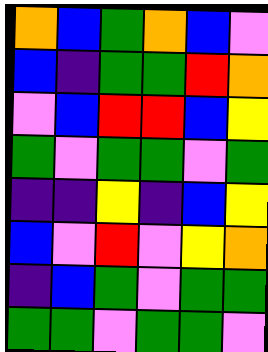[["orange", "blue", "green", "orange", "blue", "violet"], ["blue", "indigo", "green", "green", "red", "orange"], ["violet", "blue", "red", "red", "blue", "yellow"], ["green", "violet", "green", "green", "violet", "green"], ["indigo", "indigo", "yellow", "indigo", "blue", "yellow"], ["blue", "violet", "red", "violet", "yellow", "orange"], ["indigo", "blue", "green", "violet", "green", "green"], ["green", "green", "violet", "green", "green", "violet"]]